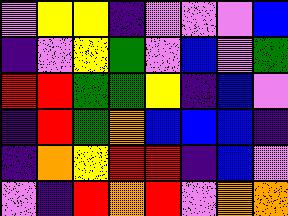[["violet", "yellow", "yellow", "indigo", "violet", "violet", "violet", "blue"], ["indigo", "violet", "yellow", "green", "violet", "blue", "violet", "green"], ["red", "red", "green", "green", "yellow", "indigo", "blue", "violet"], ["indigo", "red", "green", "orange", "blue", "blue", "blue", "indigo"], ["indigo", "orange", "yellow", "red", "red", "indigo", "blue", "violet"], ["violet", "indigo", "red", "orange", "red", "violet", "orange", "orange"]]